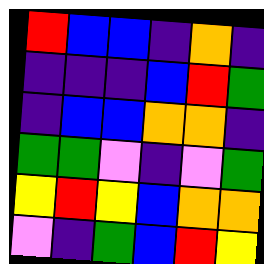[["red", "blue", "blue", "indigo", "orange", "indigo"], ["indigo", "indigo", "indigo", "blue", "red", "green"], ["indigo", "blue", "blue", "orange", "orange", "indigo"], ["green", "green", "violet", "indigo", "violet", "green"], ["yellow", "red", "yellow", "blue", "orange", "orange"], ["violet", "indigo", "green", "blue", "red", "yellow"]]